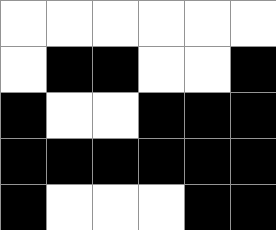[["white", "white", "white", "white", "white", "white"], ["white", "black", "black", "white", "white", "black"], ["black", "white", "white", "black", "black", "black"], ["black", "black", "black", "black", "black", "black"], ["black", "white", "white", "white", "black", "black"]]